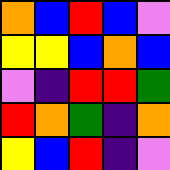[["orange", "blue", "red", "blue", "violet"], ["yellow", "yellow", "blue", "orange", "blue"], ["violet", "indigo", "red", "red", "green"], ["red", "orange", "green", "indigo", "orange"], ["yellow", "blue", "red", "indigo", "violet"]]